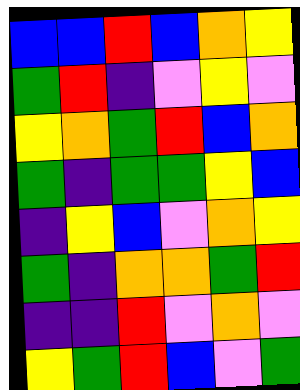[["blue", "blue", "red", "blue", "orange", "yellow"], ["green", "red", "indigo", "violet", "yellow", "violet"], ["yellow", "orange", "green", "red", "blue", "orange"], ["green", "indigo", "green", "green", "yellow", "blue"], ["indigo", "yellow", "blue", "violet", "orange", "yellow"], ["green", "indigo", "orange", "orange", "green", "red"], ["indigo", "indigo", "red", "violet", "orange", "violet"], ["yellow", "green", "red", "blue", "violet", "green"]]